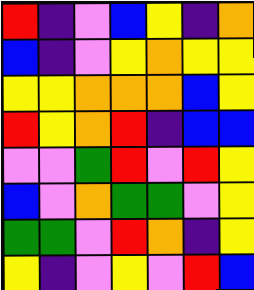[["red", "indigo", "violet", "blue", "yellow", "indigo", "orange"], ["blue", "indigo", "violet", "yellow", "orange", "yellow", "yellow"], ["yellow", "yellow", "orange", "orange", "orange", "blue", "yellow"], ["red", "yellow", "orange", "red", "indigo", "blue", "blue"], ["violet", "violet", "green", "red", "violet", "red", "yellow"], ["blue", "violet", "orange", "green", "green", "violet", "yellow"], ["green", "green", "violet", "red", "orange", "indigo", "yellow"], ["yellow", "indigo", "violet", "yellow", "violet", "red", "blue"]]